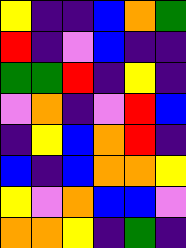[["yellow", "indigo", "indigo", "blue", "orange", "green"], ["red", "indigo", "violet", "blue", "indigo", "indigo"], ["green", "green", "red", "indigo", "yellow", "indigo"], ["violet", "orange", "indigo", "violet", "red", "blue"], ["indigo", "yellow", "blue", "orange", "red", "indigo"], ["blue", "indigo", "blue", "orange", "orange", "yellow"], ["yellow", "violet", "orange", "blue", "blue", "violet"], ["orange", "orange", "yellow", "indigo", "green", "indigo"]]